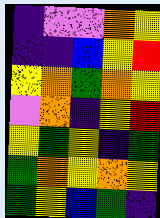[["indigo", "violet", "violet", "orange", "yellow"], ["indigo", "indigo", "blue", "yellow", "red"], ["yellow", "orange", "green", "orange", "yellow"], ["violet", "orange", "indigo", "yellow", "red"], ["yellow", "green", "yellow", "indigo", "green"], ["green", "orange", "yellow", "orange", "yellow"], ["green", "yellow", "blue", "green", "indigo"]]